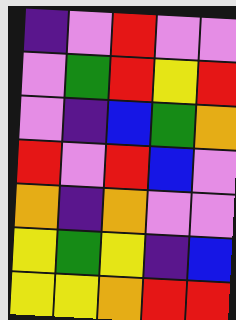[["indigo", "violet", "red", "violet", "violet"], ["violet", "green", "red", "yellow", "red"], ["violet", "indigo", "blue", "green", "orange"], ["red", "violet", "red", "blue", "violet"], ["orange", "indigo", "orange", "violet", "violet"], ["yellow", "green", "yellow", "indigo", "blue"], ["yellow", "yellow", "orange", "red", "red"]]